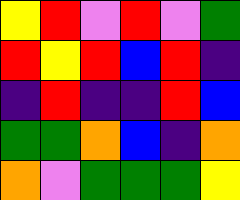[["yellow", "red", "violet", "red", "violet", "green"], ["red", "yellow", "red", "blue", "red", "indigo"], ["indigo", "red", "indigo", "indigo", "red", "blue"], ["green", "green", "orange", "blue", "indigo", "orange"], ["orange", "violet", "green", "green", "green", "yellow"]]